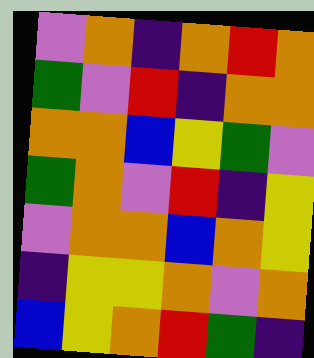[["violet", "orange", "indigo", "orange", "red", "orange"], ["green", "violet", "red", "indigo", "orange", "orange"], ["orange", "orange", "blue", "yellow", "green", "violet"], ["green", "orange", "violet", "red", "indigo", "yellow"], ["violet", "orange", "orange", "blue", "orange", "yellow"], ["indigo", "yellow", "yellow", "orange", "violet", "orange"], ["blue", "yellow", "orange", "red", "green", "indigo"]]